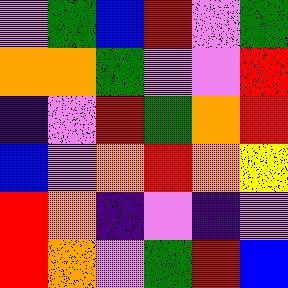[["violet", "green", "blue", "red", "violet", "green"], ["orange", "orange", "green", "violet", "violet", "red"], ["indigo", "violet", "red", "green", "orange", "red"], ["blue", "violet", "orange", "red", "orange", "yellow"], ["red", "orange", "indigo", "violet", "indigo", "violet"], ["red", "orange", "violet", "green", "red", "blue"]]